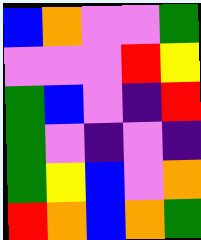[["blue", "orange", "violet", "violet", "green"], ["violet", "violet", "violet", "red", "yellow"], ["green", "blue", "violet", "indigo", "red"], ["green", "violet", "indigo", "violet", "indigo"], ["green", "yellow", "blue", "violet", "orange"], ["red", "orange", "blue", "orange", "green"]]